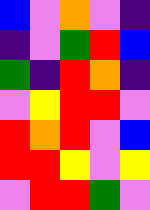[["blue", "violet", "orange", "violet", "indigo"], ["indigo", "violet", "green", "red", "blue"], ["green", "indigo", "red", "orange", "indigo"], ["violet", "yellow", "red", "red", "violet"], ["red", "orange", "red", "violet", "blue"], ["red", "red", "yellow", "violet", "yellow"], ["violet", "red", "red", "green", "violet"]]